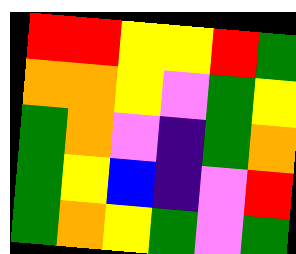[["red", "red", "yellow", "yellow", "red", "green"], ["orange", "orange", "yellow", "violet", "green", "yellow"], ["green", "orange", "violet", "indigo", "green", "orange"], ["green", "yellow", "blue", "indigo", "violet", "red"], ["green", "orange", "yellow", "green", "violet", "green"]]